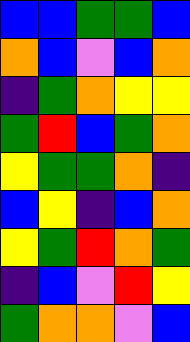[["blue", "blue", "green", "green", "blue"], ["orange", "blue", "violet", "blue", "orange"], ["indigo", "green", "orange", "yellow", "yellow"], ["green", "red", "blue", "green", "orange"], ["yellow", "green", "green", "orange", "indigo"], ["blue", "yellow", "indigo", "blue", "orange"], ["yellow", "green", "red", "orange", "green"], ["indigo", "blue", "violet", "red", "yellow"], ["green", "orange", "orange", "violet", "blue"]]